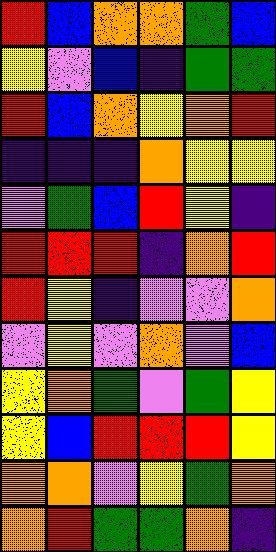[["red", "blue", "orange", "orange", "green", "blue"], ["yellow", "violet", "blue", "indigo", "green", "green"], ["red", "blue", "orange", "yellow", "orange", "red"], ["indigo", "indigo", "indigo", "orange", "yellow", "yellow"], ["violet", "green", "blue", "red", "yellow", "indigo"], ["red", "red", "red", "indigo", "orange", "red"], ["red", "yellow", "indigo", "violet", "violet", "orange"], ["violet", "yellow", "violet", "orange", "violet", "blue"], ["yellow", "orange", "green", "violet", "green", "yellow"], ["yellow", "blue", "red", "red", "red", "yellow"], ["orange", "orange", "violet", "yellow", "green", "orange"], ["orange", "red", "green", "green", "orange", "indigo"]]